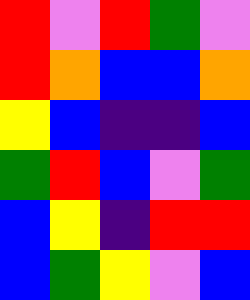[["red", "violet", "red", "green", "violet"], ["red", "orange", "blue", "blue", "orange"], ["yellow", "blue", "indigo", "indigo", "blue"], ["green", "red", "blue", "violet", "green"], ["blue", "yellow", "indigo", "red", "red"], ["blue", "green", "yellow", "violet", "blue"]]